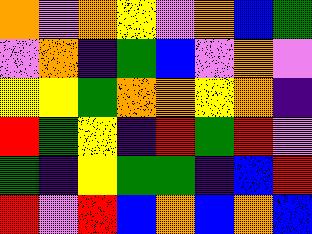[["orange", "violet", "orange", "yellow", "violet", "orange", "blue", "green"], ["violet", "orange", "indigo", "green", "blue", "violet", "orange", "violet"], ["yellow", "yellow", "green", "orange", "orange", "yellow", "orange", "indigo"], ["red", "green", "yellow", "indigo", "red", "green", "red", "violet"], ["green", "indigo", "yellow", "green", "green", "indigo", "blue", "red"], ["red", "violet", "red", "blue", "orange", "blue", "orange", "blue"]]